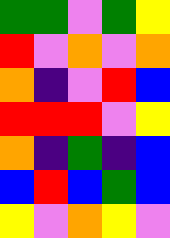[["green", "green", "violet", "green", "yellow"], ["red", "violet", "orange", "violet", "orange"], ["orange", "indigo", "violet", "red", "blue"], ["red", "red", "red", "violet", "yellow"], ["orange", "indigo", "green", "indigo", "blue"], ["blue", "red", "blue", "green", "blue"], ["yellow", "violet", "orange", "yellow", "violet"]]